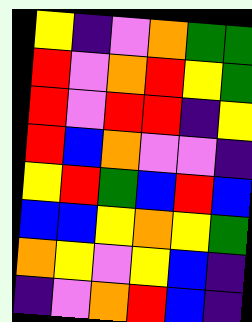[["yellow", "indigo", "violet", "orange", "green", "green"], ["red", "violet", "orange", "red", "yellow", "green"], ["red", "violet", "red", "red", "indigo", "yellow"], ["red", "blue", "orange", "violet", "violet", "indigo"], ["yellow", "red", "green", "blue", "red", "blue"], ["blue", "blue", "yellow", "orange", "yellow", "green"], ["orange", "yellow", "violet", "yellow", "blue", "indigo"], ["indigo", "violet", "orange", "red", "blue", "indigo"]]